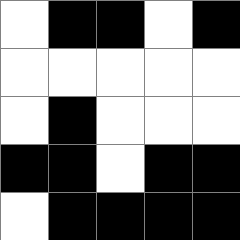[["white", "black", "black", "white", "black"], ["white", "white", "white", "white", "white"], ["white", "black", "white", "white", "white"], ["black", "black", "white", "black", "black"], ["white", "black", "black", "black", "black"]]